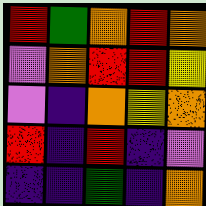[["red", "green", "orange", "red", "orange"], ["violet", "orange", "red", "red", "yellow"], ["violet", "indigo", "orange", "yellow", "orange"], ["red", "indigo", "red", "indigo", "violet"], ["indigo", "indigo", "green", "indigo", "orange"]]